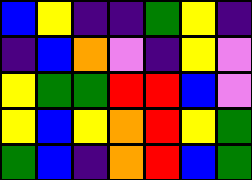[["blue", "yellow", "indigo", "indigo", "green", "yellow", "indigo"], ["indigo", "blue", "orange", "violet", "indigo", "yellow", "violet"], ["yellow", "green", "green", "red", "red", "blue", "violet"], ["yellow", "blue", "yellow", "orange", "red", "yellow", "green"], ["green", "blue", "indigo", "orange", "red", "blue", "green"]]